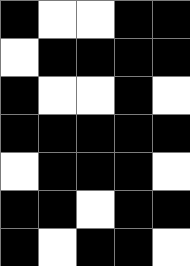[["black", "white", "white", "black", "black"], ["white", "black", "black", "black", "black"], ["black", "white", "white", "black", "white"], ["black", "black", "black", "black", "black"], ["white", "black", "black", "black", "white"], ["black", "black", "white", "black", "black"], ["black", "white", "black", "black", "white"]]